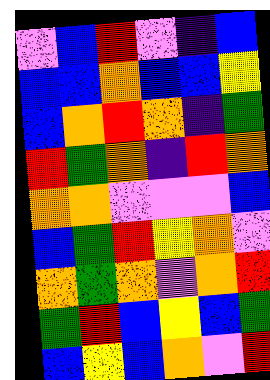[["violet", "blue", "red", "violet", "indigo", "blue"], ["blue", "blue", "orange", "blue", "blue", "yellow"], ["blue", "orange", "red", "orange", "indigo", "green"], ["red", "green", "orange", "indigo", "red", "orange"], ["orange", "orange", "violet", "violet", "violet", "blue"], ["blue", "green", "red", "yellow", "orange", "violet"], ["orange", "green", "orange", "violet", "orange", "red"], ["green", "red", "blue", "yellow", "blue", "green"], ["blue", "yellow", "blue", "orange", "violet", "red"]]